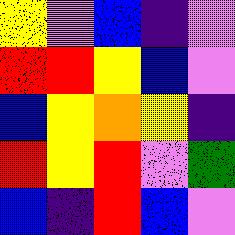[["yellow", "violet", "blue", "indigo", "violet"], ["red", "red", "yellow", "blue", "violet"], ["blue", "yellow", "orange", "yellow", "indigo"], ["red", "yellow", "red", "violet", "green"], ["blue", "indigo", "red", "blue", "violet"]]